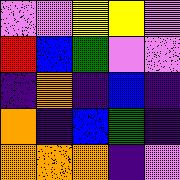[["violet", "violet", "yellow", "yellow", "violet"], ["red", "blue", "green", "violet", "violet"], ["indigo", "orange", "indigo", "blue", "indigo"], ["orange", "indigo", "blue", "green", "indigo"], ["orange", "orange", "orange", "indigo", "violet"]]